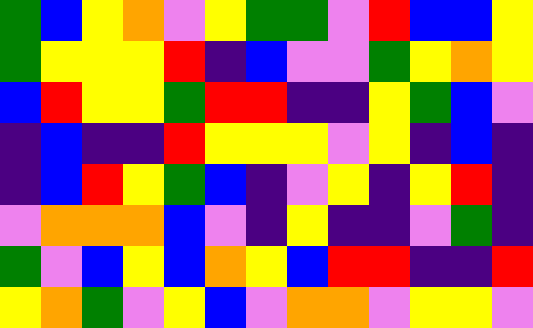[["green", "blue", "yellow", "orange", "violet", "yellow", "green", "green", "violet", "red", "blue", "blue", "yellow"], ["green", "yellow", "yellow", "yellow", "red", "indigo", "blue", "violet", "violet", "green", "yellow", "orange", "yellow"], ["blue", "red", "yellow", "yellow", "green", "red", "red", "indigo", "indigo", "yellow", "green", "blue", "violet"], ["indigo", "blue", "indigo", "indigo", "red", "yellow", "yellow", "yellow", "violet", "yellow", "indigo", "blue", "indigo"], ["indigo", "blue", "red", "yellow", "green", "blue", "indigo", "violet", "yellow", "indigo", "yellow", "red", "indigo"], ["violet", "orange", "orange", "orange", "blue", "violet", "indigo", "yellow", "indigo", "indigo", "violet", "green", "indigo"], ["green", "violet", "blue", "yellow", "blue", "orange", "yellow", "blue", "red", "red", "indigo", "indigo", "red"], ["yellow", "orange", "green", "violet", "yellow", "blue", "violet", "orange", "orange", "violet", "yellow", "yellow", "violet"]]